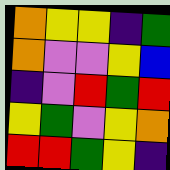[["orange", "yellow", "yellow", "indigo", "green"], ["orange", "violet", "violet", "yellow", "blue"], ["indigo", "violet", "red", "green", "red"], ["yellow", "green", "violet", "yellow", "orange"], ["red", "red", "green", "yellow", "indigo"]]